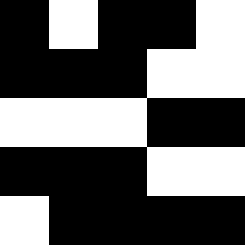[["black", "white", "black", "black", "white"], ["black", "black", "black", "white", "white"], ["white", "white", "white", "black", "black"], ["black", "black", "black", "white", "white"], ["white", "black", "black", "black", "black"]]